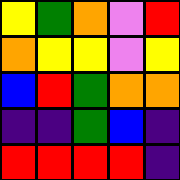[["yellow", "green", "orange", "violet", "red"], ["orange", "yellow", "yellow", "violet", "yellow"], ["blue", "red", "green", "orange", "orange"], ["indigo", "indigo", "green", "blue", "indigo"], ["red", "red", "red", "red", "indigo"]]